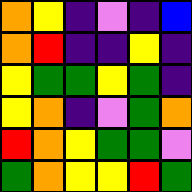[["orange", "yellow", "indigo", "violet", "indigo", "blue"], ["orange", "red", "indigo", "indigo", "yellow", "indigo"], ["yellow", "green", "green", "yellow", "green", "indigo"], ["yellow", "orange", "indigo", "violet", "green", "orange"], ["red", "orange", "yellow", "green", "green", "violet"], ["green", "orange", "yellow", "yellow", "red", "green"]]